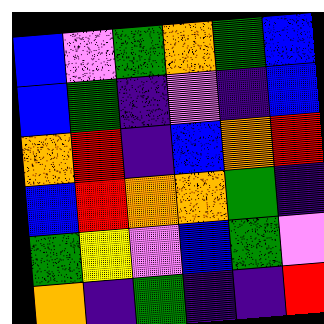[["blue", "violet", "green", "orange", "green", "blue"], ["blue", "green", "indigo", "violet", "indigo", "blue"], ["orange", "red", "indigo", "blue", "orange", "red"], ["blue", "red", "orange", "orange", "green", "indigo"], ["green", "yellow", "violet", "blue", "green", "violet"], ["orange", "indigo", "green", "indigo", "indigo", "red"]]